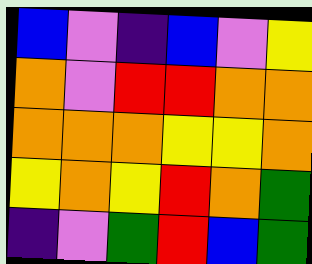[["blue", "violet", "indigo", "blue", "violet", "yellow"], ["orange", "violet", "red", "red", "orange", "orange"], ["orange", "orange", "orange", "yellow", "yellow", "orange"], ["yellow", "orange", "yellow", "red", "orange", "green"], ["indigo", "violet", "green", "red", "blue", "green"]]